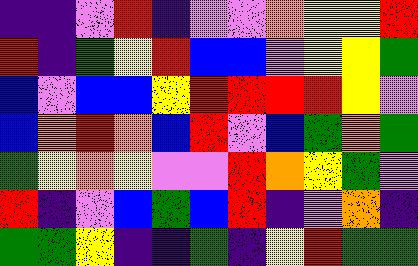[["indigo", "indigo", "violet", "red", "indigo", "violet", "violet", "orange", "yellow", "yellow", "red"], ["red", "indigo", "green", "yellow", "red", "blue", "blue", "violet", "yellow", "yellow", "green"], ["blue", "violet", "blue", "blue", "yellow", "red", "red", "red", "red", "yellow", "violet"], ["blue", "orange", "red", "orange", "blue", "red", "violet", "blue", "green", "orange", "green"], ["green", "yellow", "orange", "yellow", "violet", "violet", "red", "orange", "yellow", "green", "violet"], ["red", "indigo", "violet", "blue", "green", "blue", "red", "indigo", "violet", "orange", "indigo"], ["green", "green", "yellow", "indigo", "indigo", "green", "indigo", "yellow", "red", "green", "green"]]